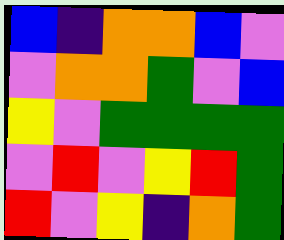[["blue", "indigo", "orange", "orange", "blue", "violet"], ["violet", "orange", "orange", "green", "violet", "blue"], ["yellow", "violet", "green", "green", "green", "green"], ["violet", "red", "violet", "yellow", "red", "green"], ["red", "violet", "yellow", "indigo", "orange", "green"]]